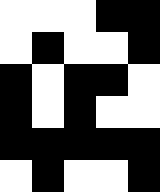[["white", "white", "white", "black", "black"], ["white", "black", "white", "white", "black"], ["black", "white", "black", "black", "white"], ["black", "white", "black", "white", "white"], ["black", "black", "black", "black", "black"], ["white", "black", "white", "white", "black"]]